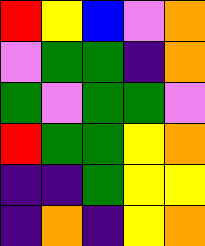[["red", "yellow", "blue", "violet", "orange"], ["violet", "green", "green", "indigo", "orange"], ["green", "violet", "green", "green", "violet"], ["red", "green", "green", "yellow", "orange"], ["indigo", "indigo", "green", "yellow", "yellow"], ["indigo", "orange", "indigo", "yellow", "orange"]]